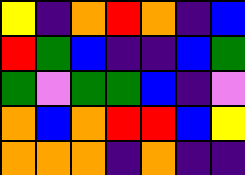[["yellow", "indigo", "orange", "red", "orange", "indigo", "blue"], ["red", "green", "blue", "indigo", "indigo", "blue", "green"], ["green", "violet", "green", "green", "blue", "indigo", "violet"], ["orange", "blue", "orange", "red", "red", "blue", "yellow"], ["orange", "orange", "orange", "indigo", "orange", "indigo", "indigo"]]